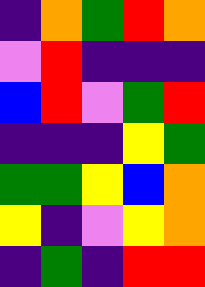[["indigo", "orange", "green", "red", "orange"], ["violet", "red", "indigo", "indigo", "indigo"], ["blue", "red", "violet", "green", "red"], ["indigo", "indigo", "indigo", "yellow", "green"], ["green", "green", "yellow", "blue", "orange"], ["yellow", "indigo", "violet", "yellow", "orange"], ["indigo", "green", "indigo", "red", "red"]]